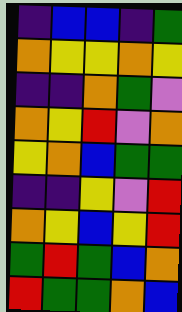[["indigo", "blue", "blue", "indigo", "green"], ["orange", "yellow", "yellow", "orange", "yellow"], ["indigo", "indigo", "orange", "green", "violet"], ["orange", "yellow", "red", "violet", "orange"], ["yellow", "orange", "blue", "green", "green"], ["indigo", "indigo", "yellow", "violet", "red"], ["orange", "yellow", "blue", "yellow", "red"], ["green", "red", "green", "blue", "orange"], ["red", "green", "green", "orange", "blue"]]